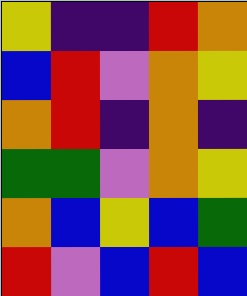[["yellow", "indigo", "indigo", "red", "orange"], ["blue", "red", "violet", "orange", "yellow"], ["orange", "red", "indigo", "orange", "indigo"], ["green", "green", "violet", "orange", "yellow"], ["orange", "blue", "yellow", "blue", "green"], ["red", "violet", "blue", "red", "blue"]]